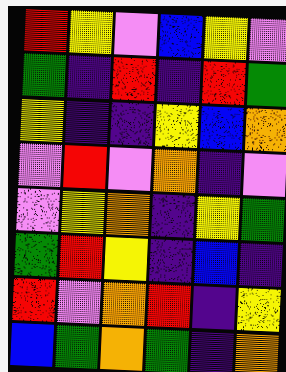[["red", "yellow", "violet", "blue", "yellow", "violet"], ["green", "indigo", "red", "indigo", "red", "green"], ["yellow", "indigo", "indigo", "yellow", "blue", "orange"], ["violet", "red", "violet", "orange", "indigo", "violet"], ["violet", "yellow", "orange", "indigo", "yellow", "green"], ["green", "red", "yellow", "indigo", "blue", "indigo"], ["red", "violet", "orange", "red", "indigo", "yellow"], ["blue", "green", "orange", "green", "indigo", "orange"]]